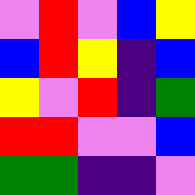[["violet", "red", "violet", "blue", "yellow"], ["blue", "red", "yellow", "indigo", "blue"], ["yellow", "violet", "red", "indigo", "green"], ["red", "red", "violet", "violet", "blue"], ["green", "green", "indigo", "indigo", "violet"]]